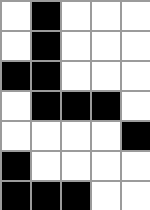[["white", "black", "white", "white", "white"], ["white", "black", "white", "white", "white"], ["black", "black", "white", "white", "white"], ["white", "black", "black", "black", "white"], ["white", "white", "white", "white", "black"], ["black", "white", "white", "white", "white"], ["black", "black", "black", "white", "white"]]